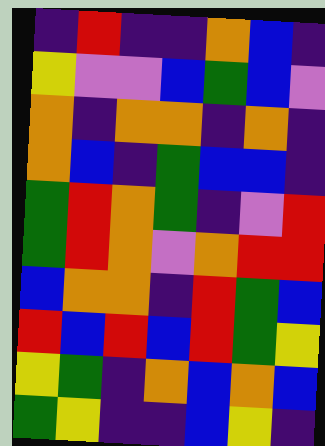[["indigo", "red", "indigo", "indigo", "orange", "blue", "indigo"], ["yellow", "violet", "violet", "blue", "green", "blue", "violet"], ["orange", "indigo", "orange", "orange", "indigo", "orange", "indigo"], ["orange", "blue", "indigo", "green", "blue", "blue", "indigo"], ["green", "red", "orange", "green", "indigo", "violet", "red"], ["green", "red", "orange", "violet", "orange", "red", "red"], ["blue", "orange", "orange", "indigo", "red", "green", "blue"], ["red", "blue", "red", "blue", "red", "green", "yellow"], ["yellow", "green", "indigo", "orange", "blue", "orange", "blue"], ["green", "yellow", "indigo", "indigo", "blue", "yellow", "indigo"]]